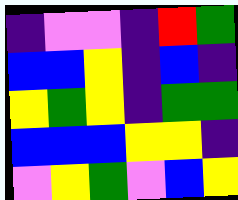[["indigo", "violet", "violet", "indigo", "red", "green"], ["blue", "blue", "yellow", "indigo", "blue", "indigo"], ["yellow", "green", "yellow", "indigo", "green", "green"], ["blue", "blue", "blue", "yellow", "yellow", "indigo"], ["violet", "yellow", "green", "violet", "blue", "yellow"]]